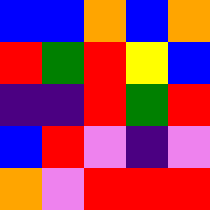[["blue", "blue", "orange", "blue", "orange"], ["red", "green", "red", "yellow", "blue"], ["indigo", "indigo", "red", "green", "red"], ["blue", "red", "violet", "indigo", "violet"], ["orange", "violet", "red", "red", "red"]]